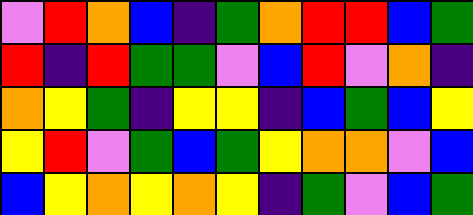[["violet", "red", "orange", "blue", "indigo", "green", "orange", "red", "red", "blue", "green"], ["red", "indigo", "red", "green", "green", "violet", "blue", "red", "violet", "orange", "indigo"], ["orange", "yellow", "green", "indigo", "yellow", "yellow", "indigo", "blue", "green", "blue", "yellow"], ["yellow", "red", "violet", "green", "blue", "green", "yellow", "orange", "orange", "violet", "blue"], ["blue", "yellow", "orange", "yellow", "orange", "yellow", "indigo", "green", "violet", "blue", "green"]]